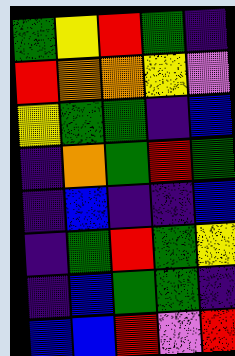[["green", "yellow", "red", "green", "indigo"], ["red", "orange", "orange", "yellow", "violet"], ["yellow", "green", "green", "indigo", "blue"], ["indigo", "orange", "green", "red", "green"], ["indigo", "blue", "indigo", "indigo", "blue"], ["indigo", "green", "red", "green", "yellow"], ["indigo", "blue", "green", "green", "indigo"], ["blue", "blue", "red", "violet", "red"]]